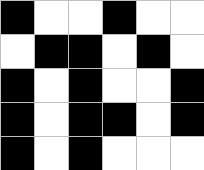[["black", "white", "white", "black", "white", "white"], ["white", "black", "black", "white", "black", "white"], ["black", "white", "black", "white", "white", "black"], ["black", "white", "black", "black", "white", "black"], ["black", "white", "black", "white", "white", "white"]]